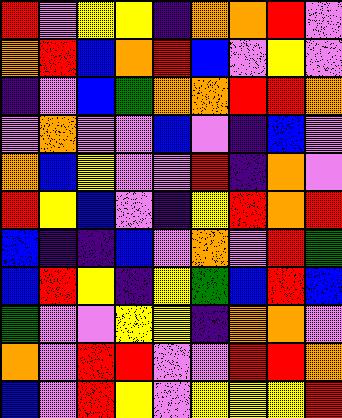[["red", "violet", "yellow", "yellow", "indigo", "orange", "orange", "red", "violet"], ["orange", "red", "blue", "orange", "red", "blue", "violet", "yellow", "violet"], ["indigo", "violet", "blue", "green", "orange", "orange", "red", "red", "orange"], ["violet", "orange", "violet", "violet", "blue", "violet", "indigo", "blue", "violet"], ["orange", "blue", "yellow", "violet", "violet", "red", "indigo", "orange", "violet"], ["red", "yellow", "blue", "violet", "indigo", "yellow", "red", "orange", "red"], ["blue", "indigo", "indigo", "blue", "violet", "orange", "violet", "red", "green"], ["blue", "red", "yellow", "indigo", "yellow", "green", "blue", "red", "blue"], ["green", "violet", "violet", "yellow", "yellow", "indigo", "orange", "orange", "violet"], ["orange", "violet", "red", "red", "violet", "violet", "red", "red", "orange"], ["blue", "violet", "red", "yellow", "violet", "yellow", "yellow", "yellow", "red"]]